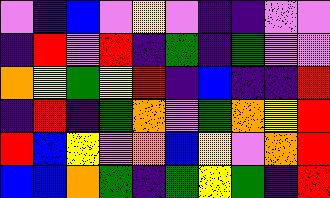[["violet", "indigo", "blue", "violet", "yellow", "violet", "indigo", "indigo", "violet", "violet"], ["indigo", "red", "violet", "red", "indigo", "green", "indigo", "green", "violet", "violet"], ["orange", "yellow", "green", "yellow", "red", "indigo", "blue", "indigo", "indigo", "red"], ["indigo", "red", "indigo", "green", "orange", "violet", "green", "orange", "yellow", "red"], ["red", "blue", "yellow", "violet", "orange", "blue", "yellow", "violet", "orange", "red"], ["blue", "blue", "orange", "green", "indigo", "green", "yellow", "green", "indigo", "red"]]